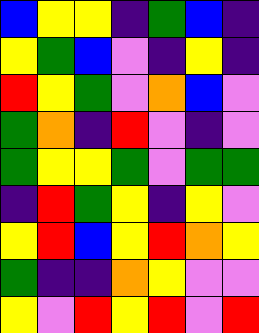[["blue", "yellow", "yellow", "indigo", "green", "blue", "indigo"], ["yellow", "green", "blue", "violet", "indigo", "yellow", "indigo"], ["red", "yellow", "green", "violet", "orange", "blue", "violet"], ["green", "orange", "indigo", "red", "violet", "indigo", "violet"], ["green", "yellow", "yellow", "green", "violet", "green", "green"], ["indigo", "red", "green", "yellow", "indigo", "yellow", "violet"], ["yellow", "red", "blue", "yellow", "red", "orange", "yellow"], ["green", "indigo", "indigo", "orange", "yellow", "violet", "violet"], ["yellow", "violet", "red", "yellow", "red", "violet", "red"]]